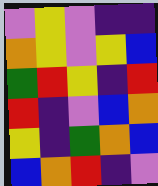[["violet", "yellow", "violet", "indigo", "indigo"], ["orange", "yellow", "violet", "yellow", "blue"], ["green", "red", "yellow", "indigo", "red"], ["red", "indigo", "violet", "blue", "orange"], ["yellow", "indigo", "green", "orange", "blue"], ["blue", "orange", "red", "indigo", "violet"]]